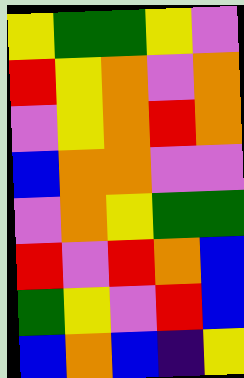[["yellow", "green", "green", "yellow", "violet"], ["red", "yellow", "orange", "violet", "orange"], ["violet", "yellow", "orange", "red", "orange"], ["blue", "orange", "orange", "violet", "violet"], ["violet", "orange", "yellow", "green", "green"], ["red", "violet", "red", "orange", "blue"], ["green", "yellow", "violet", "red", "blue"], ["blue", "orange", "blue", "indigo", "yellow"]]